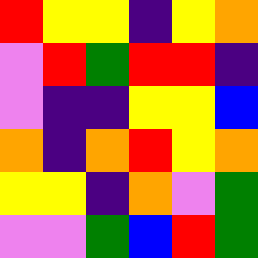[["red", "yellow", "yellow", "indigo", "yellow", "orange"], ["violet", "red", "green", "red", "red", "indigo"], ["violet", "indigo", "indigo", "yellow", "yellow", "blue"], ["orange", "indigo", "orange", "red", "yellow", "orange"], ["yellow", "yellow", "indigo", "orange", "violet", "green"], ["violet", "violet", "green", "blue", "red", "green"]]